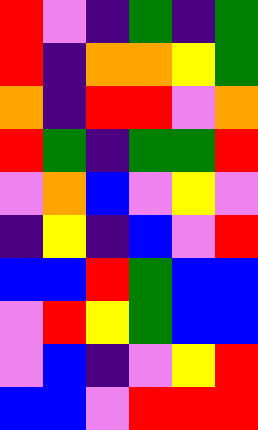[["red", "violet", "indigo", "green", "indigo", "green"], ["red", "indigo", "orange", "orange", "yellow", "green"], ["orange", "indigo", "red", "red", "violet", "orange"], ["red", "green", "indigo", "green", "green", "red"], ["violet", "orange", "blue", "violet", "yellow", "violet"], ["indigo", "yellow", "indigo", "blue", "violet", "red"], ["blue", "blue", "red", "green", "blue", "blue"], ["violet", "red", "yellow", "green", "blue", "blue"], ["violet", "blue", "indigo", "violet", "yellow", "red"], ["blue", "blue", "violet", "red", "red", "red"]]